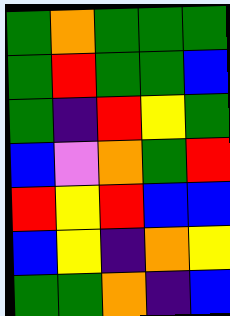[["green", "orange", "green", "green", "green"], ["green", "red", "green", "green", "blue"], ["green", "indigo", "red", "yellow", "green"], ["blue", "violet", "orange", "green", "red"], ["red", "yellow", "red", "blue", "blue"], ["blue", "yellow", "indigo", "orange", "yellow"], ["green", "green", "orange", "indigo", "blue"]]